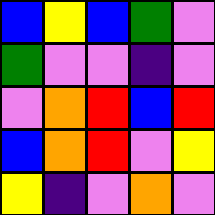[["blue", "yellow", "blue", "green", "violet"], ["green", "violet", "violet", "indigo", "violet"], ["violet", "orange", "red", "blue", "red"], ["blue", "orange", "red", "violet", "yellow"], ["yellow", "indigo", "violet", "orange", "violet"]]